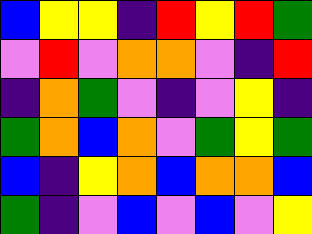[["blue", "yellow", "yellow", "indigo", "red", "yellow", "red", "green"], ["violet", "red", "violet", "orange", "orange", "violet", "indigo", "red"], ["indigo", "orange", "green", "violet", "indigo", "violet", "yellow", "indigo"], ["green", "orange", "blue", "orange", "violet", "green", "yellow", "green"], ["blue", "indigo", "yellow", "orange", "blue", "orange", "orange", "blue"], ["green", "indigo", "violet", "blue", "violet", "blue", "violet", "yellow"]]